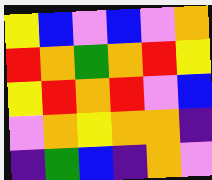[["yellow", "blue", "violet", "blue", "violet", "orange"], ["red", "orange", "green", "orange", "red", "yellow"], ["yellow", "red", "orange", "red", "violet", "blue"], ["violet", "orange", "yellow", "orange", "orange", "indigo"], ["indigo", "green", "blue", "indigo", "orange", "violet"]]